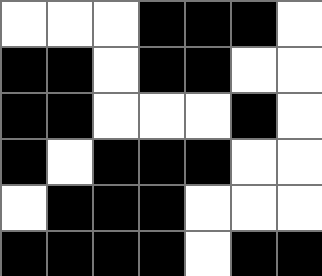[["white", "white", "white", "black", "black", "black", "white"], ["black", "black", "white", "black", "black", "white", "white"], ["black", "black", "white", "white", "white", "black", "white"], ["black", "white", "black", "black", "black", "white", "white"], ["white", "black", "black", "black", "white", "white", "white"], ["black", "black", "black", "black", "white", "black", "black"]]